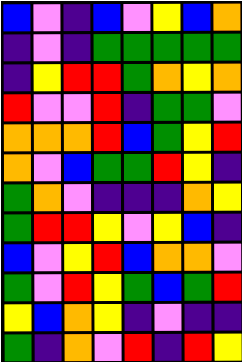[["blue", "violet", "indigo", "blue", "violet", "yellow", "blue", "orange"], ["indigo", "violet", "indigo", "green", "green", "green", "green", "green"], ["indigo", "yellow", "red", "red", "green", "orange", "yellow", "orange"], ["red", "violet", "violet", "red", "indigo", "green", "green", "violet"], ["orange", "orange", "orange", "red", "blue", "green", "yellow", "red"], ["orange", "violet", "blue", "green", "green", "red", "yellow", "indigo"], ["green", "orange", "violet", "indigo", "indigo", "indigo", "orange", "yellow"], ["green", "red", "red", "yellow", "violet", "yellow", "blue", "indigo"], ["blue", "violet", "yellow", "red", "blue", "orange", "orange", "violet"], ["green", "violet", "red", "yellow", "green", "blue", "green", "red"], ["yellow", "blue", "orange", "yellow", "indigo", "violet", "indigo", "indigo"], ["green", "indigo", "orange", "violet", "red", "indigo", "red", "yellow"]]